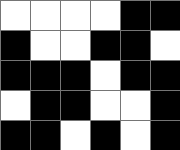[["white", "white", "white", "white", "black", "black"], ["black", "white", "white", "black", "black", "white"], ["black", "black", "black", "white", "black", "black"], ["white", "black", "black", "white", "white", "black"], ["black", "black", "white", "black", "white", "black"]]